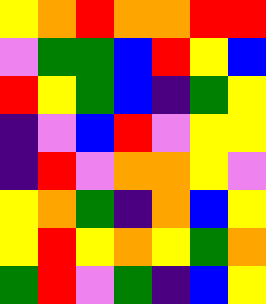[["yellow", "orange", "red", "orange", "orange", "red", "red"], ["violet", "green", "green", "blue", "red", "yellow", "blue"], ["red", "yellow", "green", "blue", "indigo", "green", "yellow"], ["indigo", "violet", "blue", "red", "violet", "yellow", "yellow"], ["indigo", "red", "violet", "orange", "orange", "yellow", "violet"], ["yellow", "orange", "green", "indigo", "orange", "blue", "yellow"], ["yellow", "red", "yellow", "orange", "yellow", "green", "orange"], ["green", "red", "violet", "green", "indigo", "blue", "yellow"]]